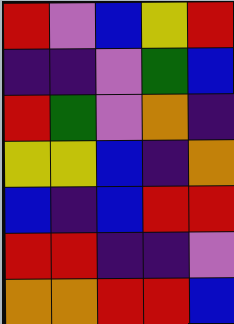[["red", "violet", "blue", "yellow", "red"], ["indigo", "indigo", "violet", "green", "blue"], ["red", "green", "violet", "orange", "indigo"], ["yellow", "yellow", "blue", "indigo", "orange"], ["blue", "indigo", "blue", "red", "red"], ["red", "red", "indigo", "indigo", "violet"], ["orange", "orange", "red", "red", "blue"]]